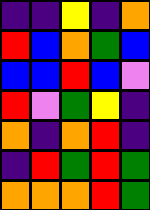[["indigo", "indigo", "yellow", "indigo", "orange"], ["red", "blue", "orange", "green", "blue"], ["blue", "blue", "red", "blue", "violet"], ["red", "violet", "green", "yellow", "indigo"], ["orange", "indigo", "orange", "red", "indigo"], ["indigo", "red", "green", "red", "green"], ["orange", "orange", "orange", "red", "green"]]